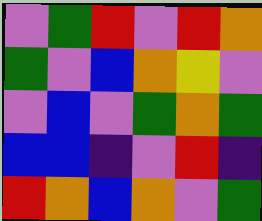[["violet", "green", "red", "violet", "red", "orange"], ["green", "violet", "blue", "orange", "yellow", "violet"], ["violet", "blue", "violet", "green", "orange", "green"], ["blue", "blue", "indigo", "violet", "red", "indigo"], ["red", "orange", "blue", "orange", "violet", "green"]]